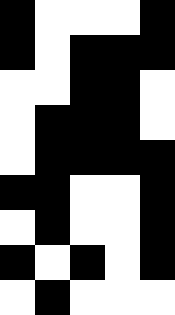[["black", "white", "white", "white", "black"], ["black", "white", "black", "black", "black"], ["white", "white", "black", "black", "white"], ["white", "black", "black", "black", "white"], ["white", "black", "black", "black", "black"], ["black", "black", "white", "white", "black"], ["white", "black", "white", "white", "black"], ["black", "white", "black", "white", "black"], ["white", "black", "white", "white", "white"]]